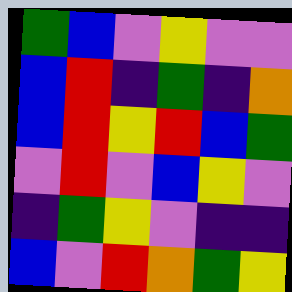[["green", "blue", "violet", "yellow", "violet", "violet"], ["blue", "red", "indigo", "green", "indigo", "orange"], ["blue", "red", "yellow", "red", "blue", "green"], ["violet", "red", "violet", "blue", "yellow", "violet"], ["indigo", "green", "yellow", "violet", "indigo", "indigo"], ["blue", "violet", "red", "orange", "green", "yellow"]]